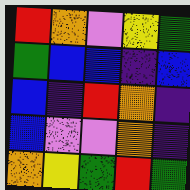[["red", "orange", "violet", "yellow", "green"], ["green", "blue", "blue", "indigo", "blue"], ["blue", "indigo", "red", "orange", "indigo"], ["blue", "violet", "violet", "orange", "indigo"], ["orange", "yellow", "green", "red", "green"]]